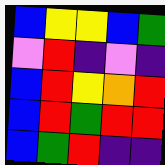[["blue", "yellow", "yellow", "blue", "green"], ["violet", "red", "indigo", "violet", "indigo"], ["blue", "red", "yellow", "orange", "red"], ["blue", "red", "green", "red", "red"], ["blue", "green", "red", "indigo", "indigo"]]